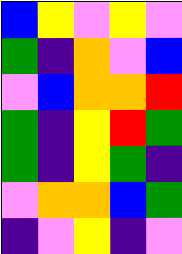[["blue", "yellow", "violet", "yellow", "violet"], ["green", "indigo", "orange", "violet", "blue"], ["violet", "blue", "orange", "orange", "red"], ["green", "indigo", "yellow", "red", "green"], ["green", "indigo", "yellow", "green", "indigo"], ["violet", "orange", "orange", "blue", "green"], ["indigo", "violet", "yellow", "indigo", "violet"]]